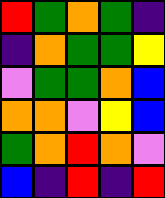[["red", "green", "orange", "green", "indigo"], ["indigo", "orange", "green", "green", "yellow"], ["violet", "green", "green", "orange", "blue"], ["orange", "orange", "violet", "yellow", "blue"], ["green", "orange", "red", "orange", "violet"], ["blue", "indigo", "red", "indigo", "red"]]